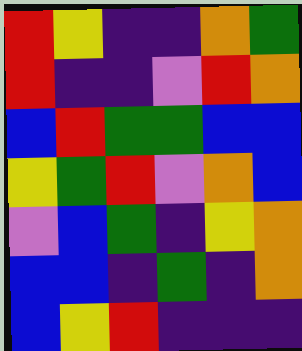[["red", "yellow", "indigo", "indigo", "orange", "green"], ["red", "indigo", "indigo", "violet", "red", "orange"], ["blue", "red", "green", "green", "blue", "blue"], ["yellow", "green", "red", "violet", "orange", "blue"], ["violet", "blue", "green", "indigo", "yellow", "orange"], ["blue", "blue", "indigo", "green", "indigo", "orange"], ["blue", "yellow", "red", "indigo", "indigo", "indigo"]]